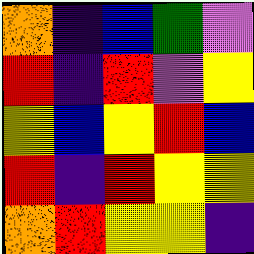[["orange", "indigo", "blue", "green", "violet"], ["red", "indigo", "red", "violet", "yellow"], ["yellow", "blue", "yellow", "red", "blue"], ["red", "indigo", "red", "yellow", "yellow"], ["orange", "red", "yellow", "yellow", "indigo"]]